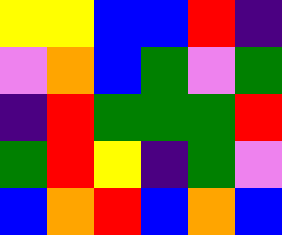[["yellow", "yellow", "blue", "blue", "red", "indigo"], ["violet", "orange", "blue", "green", "violet", "green"], ["indigo", "red", "green", "green", "green", "red"], ["green", "red", "yellow", "indigo", "green", "violet"], ["blue", "orange", "red", "blue", "orange", "blue"]]